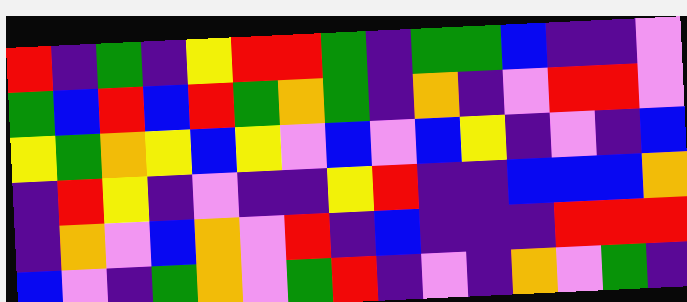[["red", "indigo", "green", "indigo", "yellow", "red", "red", "green", "indigo", "green", "green", "blue", "indigo", "indigo", "violet"], ["green", "blue", "red", "blue", "red", "green", "orange", "green", "indigo", "orange", "indigo", "violet", "red", "red", "violet"], ["yellow", "green", "orange", "yellow", "blue", "yellow", "violet", "blue", "violet", "blue", "yellow", "indigo", "violet", "indigo", "blue"], ["indigo", "red", "yellow", "indigo", "violet", "indigo", "indigo", "yellow", "red", "indigo", "indigo", "blue", "blue", "blue", "orange"], ["indigo", "orange", "violet", "blue", "orange", "violet", "red", "indigo", "blue", "indigo", "indigo", "indigo", "red", "red", "red"], ["blue", "violet", "indigo", "green", "orange", "violet", "green", "red", "indigo", "violet", "indigo", "orange", "violet", "green", "indigo"]]